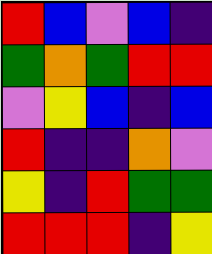[["red", "blue", "violet", "blue", "indigo"], ["green", "orange", "green", "red", "red"], ["violet", "yellow", "blue", "indigo", "blue"], ["red", "indigo", "indigo", "orange", "violet"], ["yellow", "indigo", "red", "green", "green"], ["red", "red", "red", "indigo", "yellow"]]